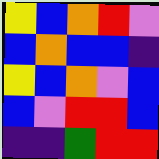[["yellow", "blue", "orange", "red", "violet"], ["blue", "orange", "blue", "blue", "indigo"], ["yellow", "blue", "orange", "violet", "blue"], ["blue", "violet", "red", "red", "blue"], ["indigo", "indigo", "green", "red", "red"]]